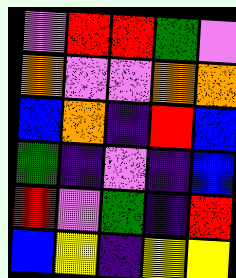[["violet", "red", "red", "green", "violet"], ["orange", "violet", "violet", "orange", "orange"], ["blue", "orange", "indigo", "red", "blue"], ["green", "indigo", "violet", "indigo", "blue"], ["red", "violet", "green", "indigo", "red"], ["blue", "yellow", "indigo", "yellow", "yellow"]]